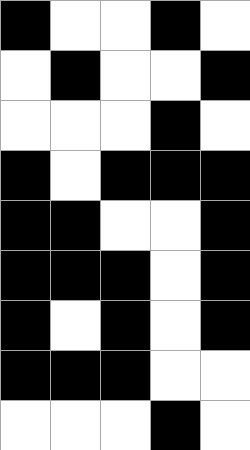[["black", "white", "white", "black", "white"], ["white", "black", "white", "white", "black"], ["white", "white", "white", "black", "white"], ["black", "white", "black", "black", "black"], ["black", "black", "white", "white", "black"], ["black", "black", "black", "white", "black"], ["black", "white", "black", "white", "black"], ["black", "black", "black", "white", "white"], ["white", "white", "white", "black", "white"]]